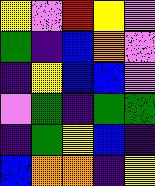[["yellow", "violet", "red", "yellow", "violet"], ["green", "indigo", "blue", "orange", "violet"], ["indigo", "yellow", "blue", "blue", "violet"], ["violet", "green", "indigo", "green", "green"], ["indigo", "green", "yellow", "blue", "indigo"], ["blue", "orange", "orange", "indigo", "yellow"]]